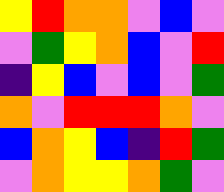[["yellow", "red", "orange", "orange", "violet", "blue", "violet"], ["violet", "green", "yellow", "orange", "blue", "violet", "red"], ["indigo", "yellow", "blue", "violet", "blue", "violet", "green"], ["orange", "violet", "red", "red", "red", "orange", "violet"], ["blue", "orange", "yellow", "blue", "indigo", "red", "green"], ["violet", "orange", "yellow", "yellow", "orange", "green", "violet"]]